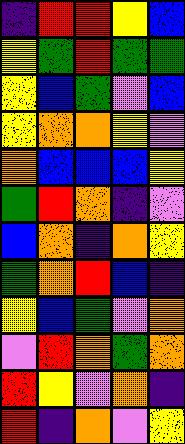[["indigo", "red", "red", "yellow", "blue"], ["yellow", "green", "red", "green", "green"], ["yellow", "blue", "green", "violet", "blue"], ["yellow", "orange", "orange", "yellow", "violet"], ["orange", "blue", "blue", "blue", "yellow"], ["green", "red", "orange", "indigo", "violet"], ["blue", "orange", "indigo", "orange", "yellow"], ["green", "orange", "red", "blue", "indigo"], ["yellow", "blue", "green", "violet", "orange"], ["violet", "red", "orange", "green", "orange"], ["red", "yellow", "violet", "orange", "indigo"], ["red", "indigo", "orange", "violet", "yellow"]]